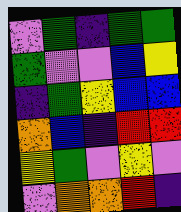[["violet", "green", "indigo", "green", "green"], ["green", "violet", "violet", "blue", "yellow"], ["indigo", "green", "yellow", "blue", "blue"], ["orange", "blue", "indigo", "red", "red"], ["yellow", "green", "violet", "yellow", "violet"], ["violet", "orange", "orange", "red", "indigo"]]